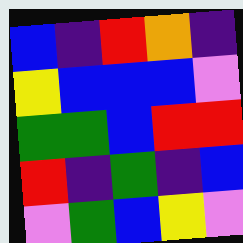[["blue", "indigo", "red", "orange", "indigo"], ["yellow", "blue", "blue", "blue", "violet"], ["green", "green", "blue", "red", "red"], ["red", "indigo", "green", "indigo", "blue"], ["violet", "green", "blue", "yellow", "violet"]]